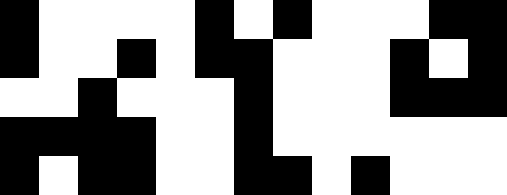[["black", "white", "white", "white", "white", "black", "white", "black", "white", "white", "white", "black", "black"], ["black", "white", "white", "black", "white", "black", "black", "white", "white", "white", "black", "white", "black"], ["white", "white", "black", "white", "white", "white", "black", "white", "white", "white", "black", "black", "black"], ["black", "black", "black", "black", "white", "white", "black", "white", "white", "white", "white", "white", "white"], ["black", "white", "black", "black", "white", "white", "black", "black", "white", "black", "white", "white", "white"]]